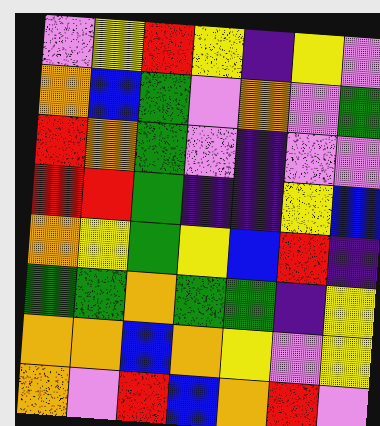[["violet", "yellow", "red", "yellow", "indigo", "yellow", "violet"], ["orange", "blue", "green", "violet", "orange", "violet", "green"], ["red", "orange", "green", "violet", "indigo", "violet", "violet"], ["red", "red", "green", "indigo", "indigo", "yellow", "blue"], ["orange", "yellow", "green", "yellow", "blue", "red", "indigo"], ["green", "green", "orange", "green", "green", "indigo", "yellow"], ["orange", "orange", "blue", "orange", "yellow", "violet", "yellow"], ["orange", "violet", "red", "blue", "orange", "red", "violet"]]